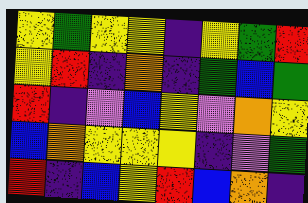[["yellow", "green", "yellow", "yellow", "indigo", "yellow", "green", "red"], ["yellow", "red", "indigo", "orange", "indigo", "green", "blue", "green"], ["red", "indigo", "violet", "blue", "yellow", "violet", "orange", "yellow"], ["blue", "orange", "yellow", "yellow", "yellow", "indigo", "violet", "green"], ["red", "indigo", "blue", "yellow", "red", "blue", "orange", "indigo"]]